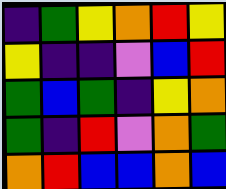[["indigo", "green", "yellow", "orange", "red", "yellow"], ["yellow", "indigo", "indigo", "violet", "blue", "red"], ["green", "blue", "green", "indigo", "yellow", "orange"], ["green", "indigo", "red", "violet", "orange", "green"], ["orange", "red", "blue", "blue", "orange", "blue"]]